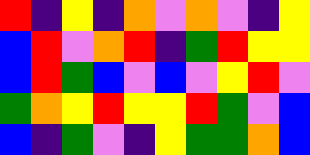[["red", "indigo", "yellow", "indigo", "orange", "violet", "orange", "violet", "indigo", "yellow"], ["blue", "red", "violet", "orange", "red", "indigo", "green", "red", "yellow", "yellow"], ["blue", "red", "green", "blue", "violet", "blue", "violet", "yellow", "red", "violet"], ["green", "orange", "yellow", "red", "yellow", "yellow", "red", "green", "violet", "blue"], ["blue", "indigo", "green", "violet", "indigo", "yellow", "green", "green", "orange", "blue"]]